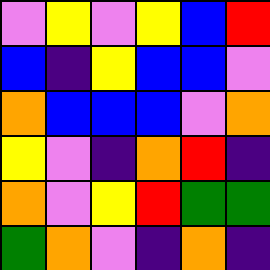[["violet", "yellow", "violet", "yellow", "blue", "red"], ["blue", "indigo", "yellow", "blue", "blue", "violet"], ["orange", "blue", "blue", "blue", "violet", "orange"], ["yellow", "violet", "indigo", "orange", "red", "indigo"], ["orange", "violet", "yellow", "red", "green", "green"], ["green", "orange", "violet", "indigo", "orange", "indigo"]]